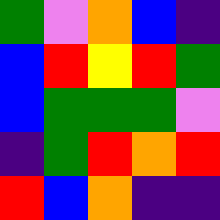[["green", "violet", "orange", "blue", "indigo"], ["blue", "red", "yellow", "red", "green"], ["blue", "green", "green", "green", "violet"], ["indigo", "green", "red", "orange", "red"], ["red", "blue", "orange", "indigo", "indigo"]]